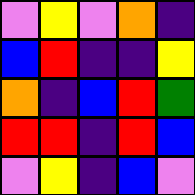[["violet", "yellow", "violet", "orange", "indigo"], ["blue", "red", "indigo", "indigo", "yellow"], ["orange", "indigo", "blue", "red", "green"], ["red", "red", "indigo", "red", "blue"], ["violet", "yellow", "indigo", "blue", "violet"]]